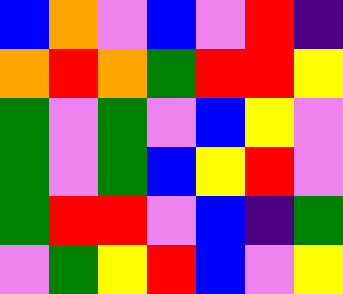[["blue", "orange", "violet", "blue", "violet", "red", "indigo"], ["orange", "red", "orange", "green", "red", "red", "yellow"], ["green", "violet", "green", "violet", "blue", "yellow", "violet"], ["green", "violet", "green", "blue", "yellow", "red", "violet"], ["green", "red", "red", "violet", "blue", "indigo", "green"], ["violet", "green", "yellow", "red", "blue", "violet", "yellow"]]